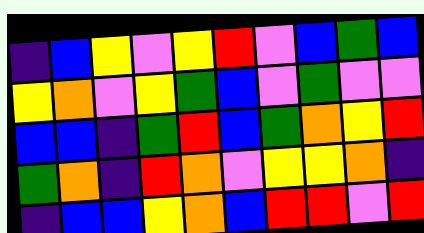[["indigo", "blue", "yellow", "violet", "yellow", "red", "violet", "blue", "green", "blue"], ["yellow", "orange", "violet", "yellow", "green", "blue", "violet", "green", "violet", "violet"], ["blue", "blue", "indigo", "green", "red", "blue", "green", "orange", "yellow", "red"], ["green", "orange", "indigo", "red", "orange", "violet", "yellow", "yellow", "orange", "indigo"], ["indigo", "blue", "blue", "yellow", "orange", "blue", "red", "red", "violet", "red"]]